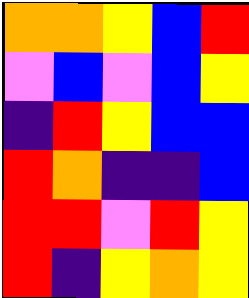[["orange", "orange", "yellow", "blue", "red"], ["violet", "blue", "violet", "blue", "yellow"], ["indigo", "red", "yellow", "blue", "blue"], ["red", "orange", "indigo", "indigo", "blue"], ["red", "red", "violet", "red", "yellow"], ["red", "indigo", "yellow", "orange", "yellow"]]